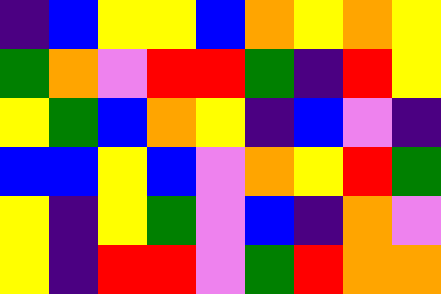[["indigo", "blue", "yellow", "yellow", "blue", "orange", "yellow", "orange", "yellow"], ["green", "orange", "violet", "red", "red", "green", "indigo", "red", "yellow"], ["yellow", "green", "blue", "orange", "yellow", "indigo", "blue", "violet", "indigo"], ["blue", "blue", "yellow", "blue", "violet", "orange", "yellow", "red", "green"], ["yellow", "indigo", "yellow", "green", "violet", "blue", "indigo", "orange", "violet"], ["yellow", "indigo", "red", "red", "violet", "green", "red", "orange", "orange"]]